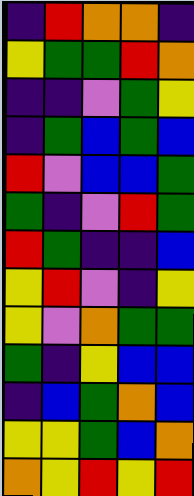[["indigo", "red", "orange", "orange", "indigo"], ["yellow", "green", "green", "red", "orange"], ["indigo", "indigo", "violet", "green", "yellow"], ["indigo", "green", "blue", "green", "blue"], ["red", "violet", "blue", "blue", "green"], ["green", "indigo", "violet", "red", "green"], ["red", "green", "indigo", "indigo", "blue"], ["yellow", "red", "violet", "indigo", "yellow"], ["yellow", "violet", "orange", "green", "green"], ["green", "indigo", "yellow", "blue", "blue"], ["indigo", "blue", "green", "orange", "blue"], ["yellow", "yellow", "green", "blue", "orange"], ["orange", "yellow", "red", "yellow", "red"]]